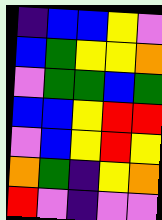[["indigo", "blue", "blue", "yellow", "violet"], ["blue", "green", "yellow", "yellow", "orange"], ["violet", "green", "green", "blue", "green"], ["blue", "blue", "yellow", "red", "red"], ["violet", "blue", "yellow", "red", "yellow"], ["orange", "green", "indigo", "yellow", "orange"], ["red", "violet", "indigo", "violet", "violet"]]